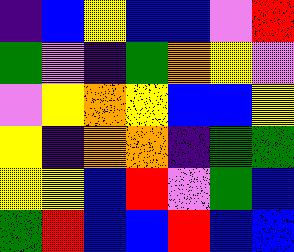[["indigo", "blue", "yellow", "blue", "blue", "violet", "red"], ["green", "violet", "indigo", "green", "orange", "yellow", "violet"], ["violet", "yellow", "orange", "yellow", "blue", "blue", "yellow"], ["yellow", "indigo", "orange", "orange", "indigo", "green", "green"], ["yellow", "yellow", "blue", "red", "violet", "green", "blue"], ["green", "red", "blue", "blue", "red", "blue", "blue"]]